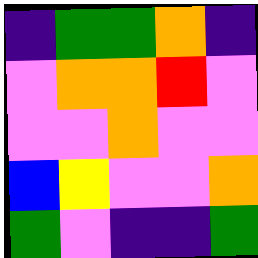[["indigo", "green", "green", "orange", "indigo"], ["violet", "orange", "orange", "red", "violet"], ["violet", "violet", "orange", "violet", "violet"], ["blue", "yellow", "violet", "violet", "orange"], ["green", "violet", "indigo", "indigo", "green"]]